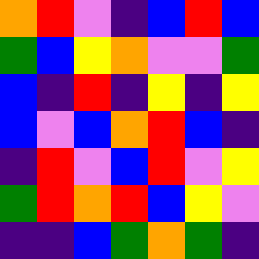[["orange", "red", "violet", "indigo", "blue", "red", "blue"], ["green", "blue", "yellow", "orange", "violet", "violet", "green"], ["blue", "indigo", "red", "indigo", "yellow", "indigo", "yellow"], ["blue", "violet", "blue", "orange", "red", "blue", "indigo"], ["indigo", "red", "violet", "blue", "red", "violet", "yellow"], ["green", "red", "orange", "red", "blue", "yellow", "violet"], ["indigo", "indigo", "blue", "green", "orange", "green", "indigo"]]